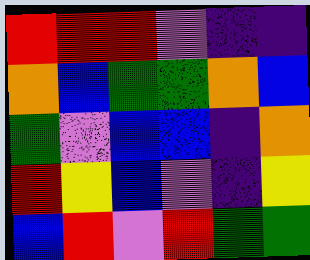[["red", "red", "red", "violet", "indigo", "indigo"], ["orange", "blue", "green", "green", "orange", "blue"], ["green", "violet", "blue", "blue", "indigo", "orange"], ["red", "yellow", "blue", "violet", "indigo", "yellow"], ["blue", "red", "violet", "red", "green", "green"]]